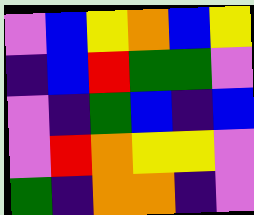[["violet", "blue", "yellow", "orange", "blue", "yellow"], ["indigo", "blue", "red", "green", "green", "violet"], ["violet", "indigo", "green", "blue", "indigo", "blue"], ["violet", "red", "orange", "yellow", "yellow", "violet"], ["green", "indigo", "orange", "orange", "indigo", "violet"]]